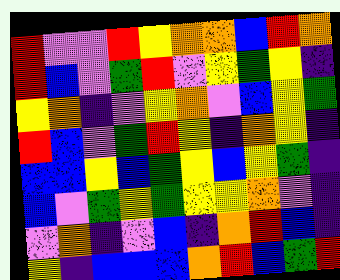[["red", "violet", "violet", "red", "yellow", "orange", "orange", "blue", "red", "orange"], ["red", "blue", "violet", "green", "red", "violet", "yellow", "green", "yellow", "indigo"], ["yellow", "orange", "indigo", "violet", "yellow", "orange", "violet", "blue", "yellow", "green"], ["red", "blue", "violet", "green", "red", "yellow", "indigo", "orange", "yellow", "indigo"], ["blue", "blue", "yellow", "blue", "green", "yellow", "blue", "yellow", "green", "indigo"], ["blue", "violet", "green", "yellow", "green", "yellow", "yellow", "orange", "violet", "indigo"], ["violet", "orange", "indigo", "violet", "blue", "indigo", "orange", "red", "blue", "indigo"], ["yellow", "indigo", "blue", "blue", "blue", "orange", "red", "blue", "green", "red"]]